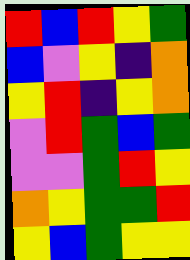[["red", "blue", "red", "yellow", "green"], ["blue", "violet", "yellow", "indigo", "orange"], ["yellow", "red", "indigo", "yellow", "orange"], ["violet", "red", "green", "blue", "green"], ["violet", "violet", "green", "red", "yellow"], ["orange", "yellow", "green", "green", "red"], ["yellow", "blue", "green", "yellow", "yellow"]]